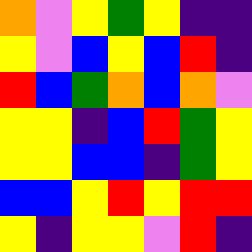[["orange", "violet", "yellow", "green", "yellow", "indigo", "indigo"], ["yellow", "violet", "blue", "yellow", "blue", "red", "indigo"], ["red", "blue", "green", "orange", "blue", "orange", "violet"], ["yellow", "yellow", "indigo", "blue", "red", "green", "yellow"], ["yellow", "yellow", "blue", "blue", "indigo", "green", "yellow"], ["blue", "blue", "yellow", "red", "yellow", "red", "red"], ["yellow", "indigo", "yellow", "yellow", "violet", "red", "indigo"]]